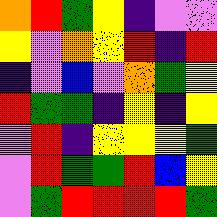[["orange", "red", "green", "yellow", "indigo", "violet", "violet"], ["yellow", "violet", "orange", "yellow", "red", "indigo", "red"], ["indigo", "violet", "blue", "violet", "orange", "green", "yellow"], ["red", "green", "green", "indigo", "yellow", "indigo", "yellow"], ["violet", "red", "indigo", "yellow", "yellow", "yellow", "green"], ["violet", "red", "green", "green", "red", "blue", "yellow"], ["violet", "green", "red", "red", "red", "red", "green"]]